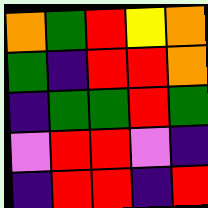[["orange", "green", "red", "yellow", "orange"], ["green", "indigo", "red", "red", "orange"], ["indigo", "green", "green", "red", "green"], ["violet", "red", "red", "violet", "indigo"], ["indigo", "red", "red", "indigo", "red"]]